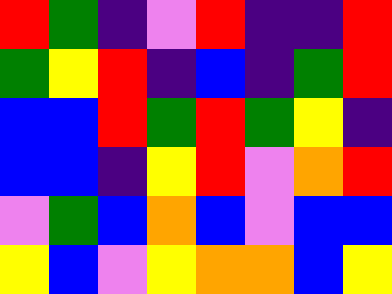[["red", "green", "indigo", "violet", "red", "indigo", "indigo", "red"], ["green", "yellow", "red", "indigo", "blue", "indigo", "green", "red"], ["blue", "blue", "red", "green", "red", "green", "yellow", "indigo"], ["blue", "blue", "indigo", "yellow", "red", "violet", "orange", "red"], ["violet", "green", "blue", "orange", "blue", "violet", "blue", "blue"], ["yellow", "blue", "violet", "yellow", "orange", "orange", "blue", "yellow"]]